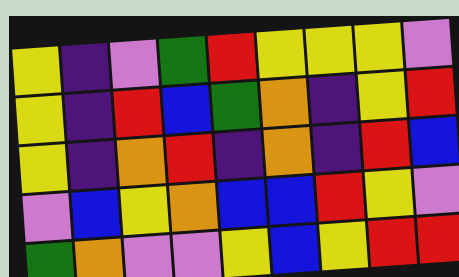[["yellow", "indigo", "violet", "green", "red", "yellow", "yellow", "yellow", "violet"], ["yellow", "indigo", "red", "blue", "green", "orange", "indigo", "yellow", "red"], ["yellow", "indigo", "orange", "red", "indigo", "orange", "indigo", "red", "blue"], ["violet", "blue", "yellow", "orange", "blue", "blue", "red", "yellow", "violet"], ["green", "orange", "violet", "violet", "yellow", "blue", "yellow", "red", "red"]]